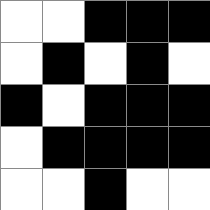[["white", "white", "black", "black", "black"], ["white", "black", "white", "black", "white"], ["black", "white", "black", "black", "black"], ["white", "black", "black", "black", "black"], ["white", "white", "black", "white", "white"]]